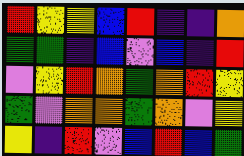[["red", "yellow", "yellow", "blue", "red", "indigo", "indigo", "orange"], ["green", "green", "indigo", "blue", "violet", "blue", "indigo", "red"], ["violet", "yellow", "red", "orange", "green", "orange", "red", "yellow"], ["green", "violet", "orange", "orange", "green", "orange", "violet", "yellow"], ["yellow", "indigo", "red", "violet", "blue", "red", "blue", "green"]]